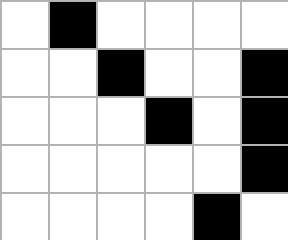[["white", "black", "white", "white", "white", "white"], ["white", "white", "black", "white", "white", "black"], ["white", "white", "white", "black", "white", "black"], ["white", "white", "white", "white", "white", "black"], ["white", "white", "white", "white", "black", "white"]]